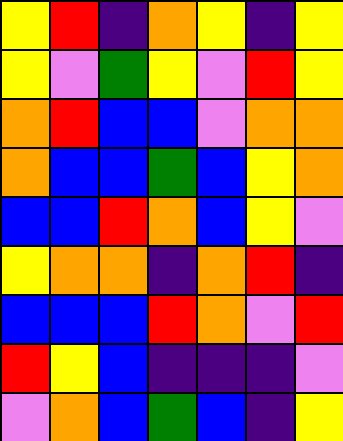[["yellow", "red", "indigo", "orange", "yellow", "indigo", "yellow"], ["yellow", "violet", "green", "yellow", "violet", "red", "yellow"], ["orange", "red", "blue", "blue", "violet", "orange", "orange"], ["orange", "blue", "blue", "green", "blue", "yellow", "orange"], ["blue", "blue", "red", "orange", "blue", "yellow", "violet"], ["yellow", "orange", "orange", "indigo", "orange", "red", "indigo"], ["blue", "blue", "blue", "red", "orange", "violet", "red"], ["red", "yellow", "blue", "indigo", "indigo", "indigo", "violet"], ["violet", "orange", "blue", "green", "blue", "indigo", "yellow"]]